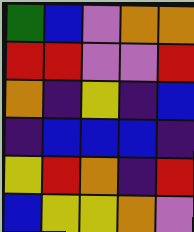[["green", "blue", "violet", "orange", "orange"], ["red", "red", "violet", "violet", "red"], ["orange", "indigo", "yellow", "indigo", "blue"], ["indigo", "blue", "blue", "blue", "indigo"], ["yellow", "red", "orange", "indigo", "red"], ["blue", "yellow", "yellow", "orange", "violet"]]